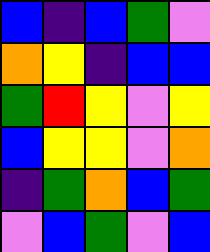[["blue", "indigo", "blue", "green", "violet"], ["orange", "yellow", "indigo", "blue", "blue"], ["green", "red", "yellow", "violet", "yellow"], ["blue", "yellow", "yellow", "violet", "orange"], ["indigo", "green", "orange", "blue", "green"], ["violet", "blue", "green", "violet", "blue"]]